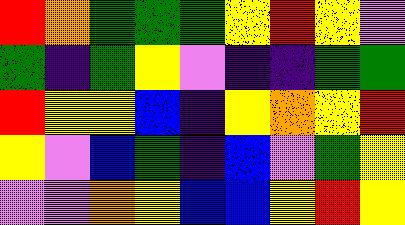[["red", "orange", "green", "green", "green", "yellow", "red", "yellow", "violet"], ["green", "indigo", "green", "yellow", "violet", "indigo", "indigo", "green", "green"], ["red", "yellow", "yellow", "blue", "indigo", "yellow", "orange", "yellow", "red"], ["yellow", "violet", "blue", "green", "indigo", "blue", "violet", "green", "yellow"], ["violet", "violet", "orange", "yellow", "blue", "blue", "yellow", "red", "yellow"]]